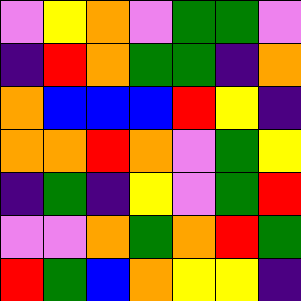[["violet", "yellow", "orange", "violet", "green", "green", "violet"], ["indigo", "red", "orange", "green", "green", "indigo", "orange"], ["orange", "blue", "blue", "blue", "red", "yellow", "indigo"], ["orange", "orange", "red", "orange", "violet", "green", "yellow"], ["indigo", "green", "indigo", "yellow", "violet", "green", "red"], ["violet", "violet", "orange", "green", "orange", "red", "green"], ["red", "green", "blue", "orange", "yellow", "yellow", "indigo"]]